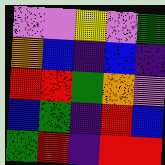[["violet", "violet", "yellow", "violet", "green"], ["orange", "blue", "indigo", "blue", "indigo"], ["red", "red", "green", "orange", "violet"], ["blue", "green", "indigo", "red", "blue"], ["green", "red", "indigo", "red", "red"]]